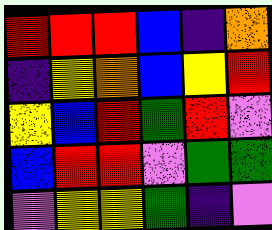[["red", "red", "red", "blue", "indigo", "orange"], ["indigo", "yellow", "orange", "blue", "yellow", "red"], ["yellow", "blue", "red", "green", "red", "violet"], ["blue", "red", "red", "violet", "green", "green"], ["violet", "yellow", "yellow", "green", "indigo", "violet"]]